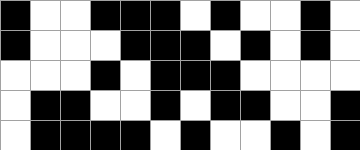[["black", "white", "white", "black", "black", "black", "white", "black", "white", "white", "black", "white"], ["black", "white", "white", "white", "black", "black", "black", "white", "black", "white", "black", "white"], ["white", "white", "white", "black", "white", "black", "black", "black", "white", "white", "white", "white"], ["white", "black", "black", "white", "white", "black", "white", "black", "black", "white", "white", "black"], ["white", "black", "black", "black", "black", "white", "black", "white", "white", "black", "white", "black"]]